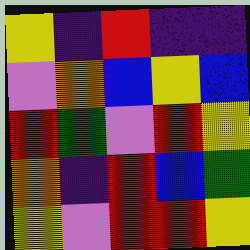[["yellow", "indigo", "red", "indigo", "indigo"], ["violet", "orange", "blue", "yellow", "blue"], ["red", "green", "violet", "red", "yellow"], ["orange", "indigo", "red", "blue", "green"], ["yellow", "violet", "red", "red", "yellow"]]